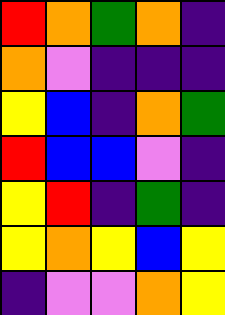[["red", "orange", "green", "orange", "indigo"], ["orange", "violet", "indigo", "indigo", "indigo"], ["yellow", "blue", "indigo", "orange", "green"], ["red", "blue", "blue", "violet", "indigo"], ["yellow", "red", "indigo", "green", "indigo"], ["yellow", "orange", "yellow", "blue", "yellow"], ["indigo", "violet", "violet", "orange", "yellow"]]